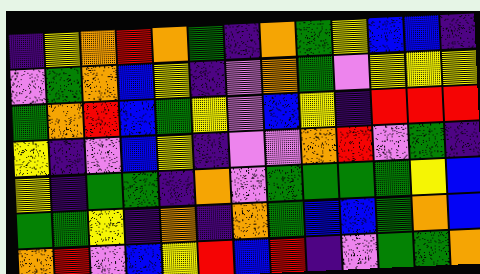[["indigo", "yellow", "orange", "red", "orange", "green", "indigo", "orange", "green", "yellow", "blue", "blue", "indigo"], ["violet", "green", "orange", "blue", "yellow", "indigo", "violet", "orange", "green", "violet", "yellow", "yellow", "yellow"], ["green", "orange", "red", "blue", "green", "yellow", "violet", "blue", "yellow", "indigo", "red", "red", "red"], ["yellow", "indigo", "violet", "blue", "yellow", "indigo", "violet", "violet", "orange", "red", "violet", "green", "indigo"], ["yellow", "indigo", "green", "green", "indigo", "orange", "violet", "green", "green", "green", "green", "yellow", "blue"], ["green", "green", "yellow", "indigo", "orange", "indigo", "orange", "green", "blue", "blue", "green", "orange", "blue"], ["orange", "red", "violet", "blue", "yellow", "red", "blue", "red", "indigo", "violet", "green", "green", "orange"]]